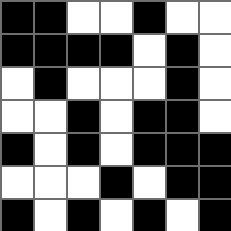[["black", "black", "white", "white", "black", "white", "white"], ["black", "black", "black", "black", "white", "black", "white"], ["white", "black", "white", "white", "white", "black", "white"], ["white", "white", "black", "white", "black", "black", "white"], ["black", "white", "black", "white", "black", "black", "black"], ["white", "white", "white", "black", "white", "black", "black"], ["black", "white", "black", "white", "black", "white", "black"]]